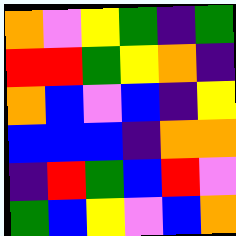[["orange", "violet", "yellow", "green", "indigo", "green"], ["red", "red", "green", "yellow", "orange", "indigo"], ["orange", "blue", "violet", "blue", "indigo", "yellow"], ["blue", "blue", "blue", "indigo", "orange", "orange"], ["indigo", "red", "green", "blue", "red", "violet"], ["green", "blue", "yellow", "violet", "blue", "orange"]]